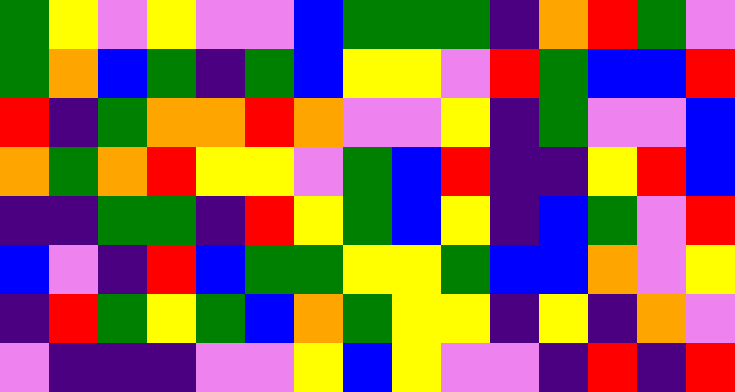[["green", "yellow", "violet", "yellow", "violet", "violet", "blue", "green", "green", "green", "indigo", "orange", "red", "green", "violet"], ["green", "orange", "blue", "green", "indigo", "green", "blue", "yellow", "yellow", "violet", "red", "green", "blue", "blue", "red"], ["red", "indigo", "green", "orange", "orange", "red", "orange", "violet", "violet", "yellow", "indigo", "green", "violet", "violet", "blue"], ["orange", "green", "orange", "red", "yellow", "yellow", "violet", "green", "blue", "red", "indigo", "indigo", "yellow", "red", "blue"], ["indigo", "indigo", "green", "green", "indigo", "red", "yellow", "green", "blue", "yellow", "indigo", "blue", "green", "violet", "red"], ["blue", "violet", "indigo", "red", "blue", "green", "green", "yellow", "yellow", "green", "blue", "blue", "orange", "violet", "yellow"], ["indigo", "red", "green", "yellow", "green", "blue", "orange", "green", "yellow", "yellow", "indigo", "yellow", "indigo", "orange", "violet"], ["violet", "indigo", "indigo", "indigo", "violet", "violet", "yellow", "blue", "yellow", "violet", "violet", "indigo", "red", "indigo", "red"]]